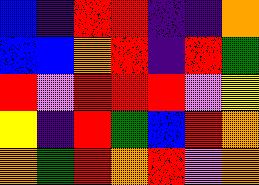[["blue", "indigo", "red", "red", "indigo", "indigo", "orange"], ["blue", "blue", "orange", "red", "indigo", "red", "green"], ["red", "violet", "red", "red", "red", "violet", "yellow"], ["yellow", "indigo", "red", "green", "blue", "red", "orange"], ["orange", "green", "red", "orange", "red", "violet", "orange"]]